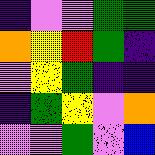[["indigo", "violet", "violet", "green", "green"], ["orange", "yellow", "red", "green", "indigo"], ["violet", "yellow", "green", "indigo", "indigo"], ["indigo", "green", "yellow", "violet", "orange"], ["violet", "violet", "green", "violet", "blue"]]